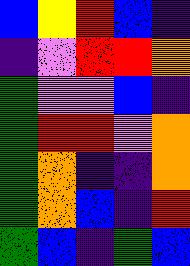[["blue", "yellow", "red", "blue", "indigo"], ["indigo", "violet", "red", "red", "orange"], ["green", "violet", "violet", "blue", "indigo"], ["green", "red", "red", "violet", "orange"], ["green", "orange", "indigo", "indigo", "orange"], ["green", "orange", "blue", "indigo", "red"], ["green", "blue", "indigo", "green", "blue"]]